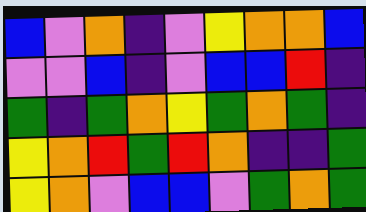[["blue", "violet", "orange", "indigo", "violet", "yellow", "orange", "orange", "blue"], ["violet", "violet", "blue", "indigo", "violet", "blue", "blue", "red", "indigo"], ["green", "indigo", "green", "orange", "yellow", "green", "orange", "green", "indigo"], ["yellow", "orange", "red", "green", "red", "orange", "indigo", "indigo", "green"], ["yellow", "orange", "violet", "blue", "blue", "violet", "green", "orange", "green"]]